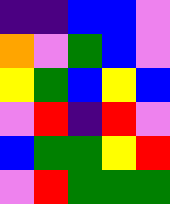[["indigo", "indigo", "blue", "blue", "violet"], ["orange", "violet", "green", "blue", "violet"], ["yellow", "green", "blue", "yellow", "blue"], ["violet", "red", "indigo", "red", "violet"], ["blue", "green", "green", "yellow", "red"], ["violet", "red", "green", "green", "green"]]